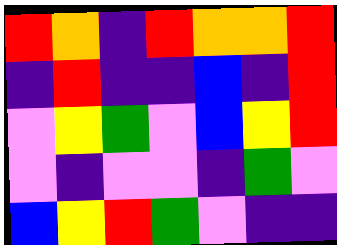[["red", "orange", "indigo", "red", "orange", "orange", "red"], ["indigo", "red", "indigo", "indigo", "blue", "indigo", "red"], ["violet", "yellow", "green", "violet", "blue", "yellow", "red"], ["violet", "indigo", "violet", "violet", "indigo", "green", "violet"], ["blue", "yellow", "red", "green", "violet", "indigo", "indigo"]]